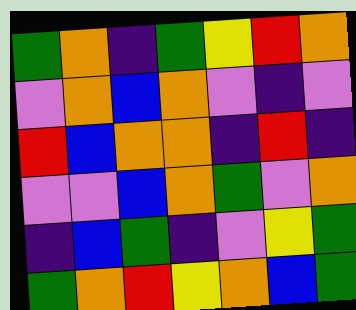[["green", "orange", "indigo", "green", "yellow", "red", "orange"], ["violet", "orange", "blue", "orange", "violet", "indigo", "violet"], ["red", "blue", "orange", "orange", "indigo", "red", "indigo"], ["violet", "violet", "blue", "orange", "green", "violet", "orange"], ["indigo", "blue", "green", "indigo", "violet", "yellow", "green"], ["green", "orange", "red", "yellow", "orange", "blue", "green"]]